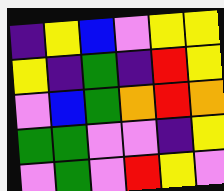[["indigo", "yellow", "blue", "violet", "yellow", "yellow"], ["yellow", "indigo", "green", "indigo", "red", "yellow"], ["violet", "blue", "green", "orange", "red", "orange"], ["green", "green", "violet", "violet", "indigo", "yellow"], ["violet", "green", "violet", "red", "yellow", "violet"]]